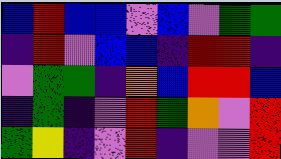[["blue", "red", "blue", "blue", "violet", "blue", "violet", "green", "green"], ["indigo", "red", "violet", "blue", "blue", "indigo", "red", "red", "indigo"], ["violet", "green", "green", "indigo", "orange", "blue", "red", "red", "blue"], ["indigo", "green", "indigo", "violet", "red", "green", "orange", "violet", "red"], ["green", "yellow", "indigo", "violet", "red", "indigo", "violet", "violet", "red"]]